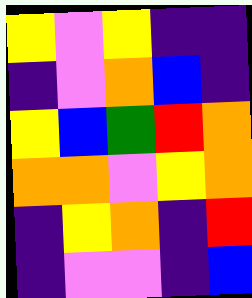[["yellow", "violet", "yellow", "indigo", "indigo"], ["indigo", "violet", "orange", "blue", "indigo"], ["yellow", "blue", "green", "red", "orange"], ["orange", "orange", "violet", "yellow", "orange"], ["indigo", "yellow", "orange", "indigo", "red"], ["indigo", "violet", "violet", "indigo", "blue"]]